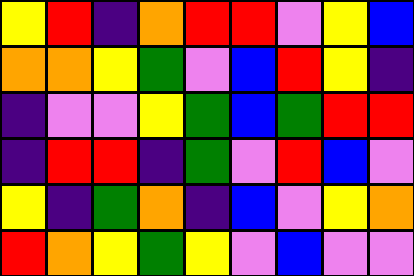[["yellow", "red", "indigo", "orange", "red", "red", "violet", "yellow", "blue"], ["orange", "orange", "yellow", "green", "violet", "blue", "red", "yellow", "indigo"], ["indigo", "violet", "violet", "yellow", "green", "blue", "green", "red", "red"], ["indigo", "red", "red", "indigo", "green", "violet", "red", "blue", "violet"], ["yellow", "indigo", "green", "orange", "indigo", "blue", "violet", "yellow", "orange"], ["red", "orange", "yellow", "green", "yellow", "violet", "blue", "violet", "violet"]]